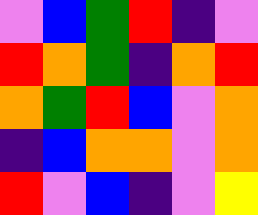[["violet", "blue", "green", "red", "indigo", "violet"], ["red", "orange", "green", "indigo", "orange", "red"], ["orange", "green", "red", "blue", "violet", "orange"], ["indigo", "blue", "orange", "orange", "violet", "orange"], ["red", "violet", "blue", "indigo", "violet", "yellow"]]